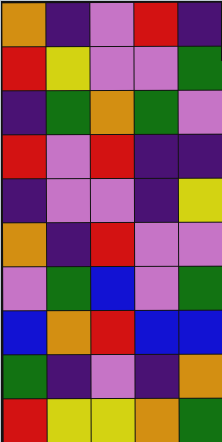[["orange", "indigo", "violet", "red", "indigo"], ["red", "yellow", "violet", "violet", "green"], ["indigo", "green", "orange", "green", "violet"], ["red", "violet", "red", "indigo", "indigo"], ["indigo", "violet", "violet", "indigo", "yellow"], ["orange", "indigo", "red", "violet", "violet"], ["violet", "green", "blue", "violet", "green"], ["blue", "orange", "red", "blue", "blue"], ["green", "indigo", "violet", "indigo", "orange"], ["red", "yellow", "yellow", "orange", "green"]]